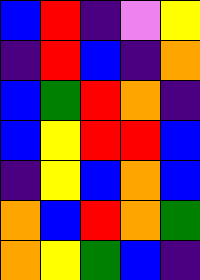[["blue", "red", "indigo", "violet", "yellow"], ["indigo", "red", "blue", "indigo", "orange"], ["blue", "green", "red", "orange", "indigo"], ["blue", "yellow", "red", "red", "blue"], ["indigo", "yellow", "blue", "orange", "blue"], ["orange", "blue", "red", "orange", "green"], ["orange", "yellow", "green", "blue", "indigo"]]